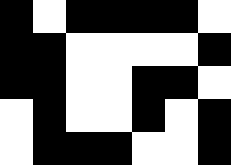[["black", "white", "black", "black", "black", "black", "white"], ["black", "black", "white", "white", "white", "white", "black"], ["black", "black", "white", "white", "black", "black", "white"], ["white", "black", "white", "white", "black", "white", "black"], ["white", "black", "black", "black", "white", "white", "black"]]